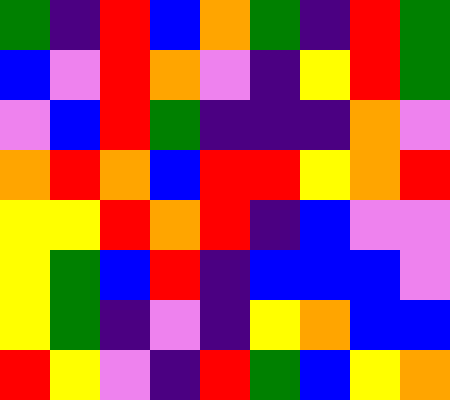[["green", "indigo", "red", "blue", "orange", "green", "indigo", "red", "green"], ["blue", "violet", "red", "orange", "violet", "indigo", "yellow", "red", "green"], ["violet", "blue", "red", "green", "indigo", "indigo", "indigo", "orange", "violet"], ["orange", "red", "orange", "blue", "red", "red", "yellow", "orange", "red"], ["yellow", "yellow", "red", "orange", "red", "indigo", "blue", "violet", "violet"], ["yellow", "green", "blue", "red", "indigo", "blue", "blue", "blue", "violet"], ["yellow", "green", "indigo", "violet", "indigo", "yellow", "orange", "blue", "blue"], ["red", "yellow", "violet", "indigo", "red", "green", "blue", "yellow", "orange"]]